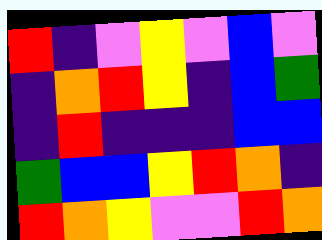[["red", "indigo", "violet", "yellow", "violet", "blue", "violet"], ["indigo", "orange", "red", "yellow", "indigo", "blue", "green"], ["indigo", "red", "indigo", "indigo", "indigo", "blue", "blue"], ["green", "blue", "blue", "yellow", "red", "orange", "indigo"], ["red", "orange", "yellow", "violet", "violet", "red", "orange"]]